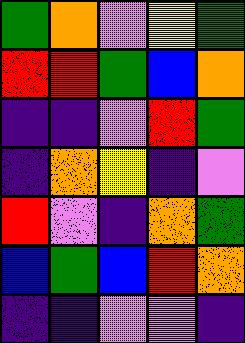[["green", "orange", "violet", "yellow", "green"], ["red", "red", "green", "blue", "orange"], ["indigo", "indigo", "violet", "red", "green"], ["indigo", "orange", "yellow", "indigo", "violet"], ["red", "violet", "indigo", "orange", "green"], ["blue", "green", "blue", "red", "orange"], ["indigo", "indigo", "violet", "violet", "indigo"]]